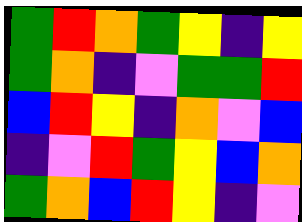[["green", "red", "orange", "green", "yellow", "indigo", "yellow"], ["green", "orange", "indigo", "violet", "green", "green", "red"], ["blue", "red", "yellow", "indigo", "orange", "violet", "blue"], ["indigo", "violet", "red", "green", "yellow", "blue", "orange"], ["green", "orange", "blue", "red", "yellow", "indigo", "violet"]]